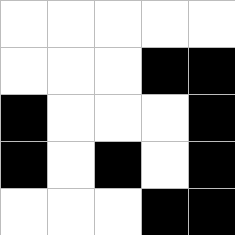[["white", "white", "white", "white", "white"], ["white", "white", "white", "black", "black"], ["black", "white", "white", "white", "black"], ["black", "white", "black", "white", "black"], ["white", "white", "white", "black", "black"]]